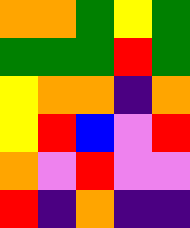[["orange", "orange", "green", "yellow", "green"], ["green", "green", "green", "red", "green"], ["yellow", "orange", "orange", "indigo", "orange"], ["yellow", "red", "blue", "violet", "red"], ["orange", "violet", "red", "violet", "violet"], ["red", "indigo", "orange", "indigo", "indigo"]]